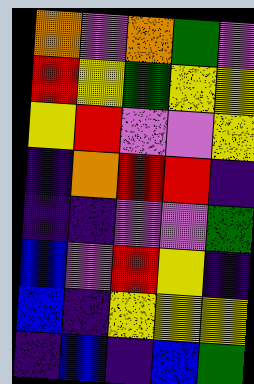[["orange", "violet", "orange", "green", "violet"], ["red", "yellow", "green", "yellow", "yellow"], ["yellow", "red", "violet", "violet", "yellow"], ["indigo", "orange", "red", "red", "indigo"], ["indigo", "indigo", "violet", "violet", "green"], ["blue", "violet", "red", "yellow", "indigo"], ["blue", "indigo", "yellow", "yellow", "yellow"], ["indigo", "blue", "indigo", "blue", "green"]]